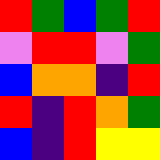[["red", "green", "blue", "green", "red"], ["violet", "red", "red", "violet", "green"], ["blue", "orange", "orange", "indigo", "red"], ["red", "indigo", "red", "orange", "green"], ["blue", "indigo", "red", "yellow", "yellow"]]